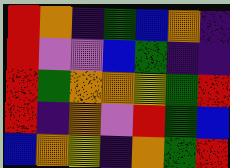[["red", "orange", "indigo", "green", "blue", "orange", "indigo"], ["red", "violet", "violet", "blue", "green", "indigo", "indigo"], ["red", "green", "orange", "orange", "yellow", "green", "red"], ["red", "indigo", "orange", "violet", "red", "green", "blue"], ["blue", "orange", "yellow", "indigo", "orange", "green", "red"]]